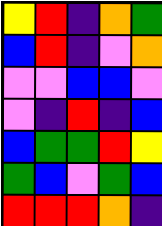[["yellow", "red", "indigo", "orange", "green"], ["blue", "red", "indigo", "violet", "orange"], ["violet", "violet", "blue", "blue", "violet"], ["violet", "indigo", "red", "indigo", "blue"], ["blue", "green", "green", "red", "yellow"], ["green", "blue", "violet", "green", "blue"], ["red", "red", "red", "orange", "indigo"]]